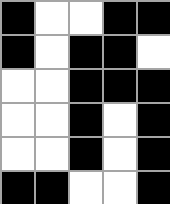[["black", "white", "white", "black", "black"], ["black", "white", "black", "black", "white"], ["white", "white", "black", "black", "black"], ["white", "white", "black", "white", "black"], ["white", "white", "black", "white", "black"], ["black", "black", "white", "white", "black"]]